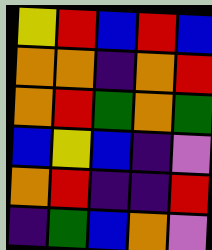[["yellow", "red", "blue", "red", "blue"], ["orange", "orange", "indigo", "orange", "red"], ["orange", "red", "green", "orange", "green"], ["blue", "yellow", "blue", "indigo", "violet"], ["orange", "red", "indigo", "indigo", "red"], ["indigo", "green", "blue", "orange", "violet"]]